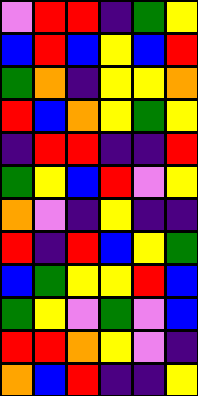[["violet", "red", "red", "indigo", "green", "yellow"], ["blue", "red", "blue", "yellow", "blue", "red"], ["green", "orange", "indigo", "yellow", "yellow", "orange"], ["red", "blue", "orange", "yellow", "green", "yellow"], ["indigo", "red", "red", "indigo", "indigo", "red"], ["green", "yellow", "blue", "red", "violet", "yellow"], ["orange", "violet", "indigo", "yellow", "indigo", "indigo"], ["red", "indigo", "red", "blue", "yellow", "green"], ["blue", "green", "yellow", "yellow", "red", "blue"], ["green", "yellow", "violet", "green", "violet", "blue"], ["red", "red", "orange", "yellow", "violet", "indigo"], ["orange", "blue", "red", "indigo", "indigo", "yellow"]]